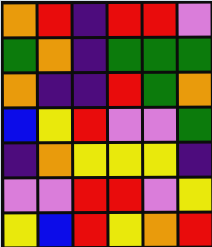[["orange", "red", "indigo", "red", "red", "violet"], ["green", "orange", "indigo", "green", "green", "green"], ["orange", "indigo", "indigo", "red", "green", "orange"], ["blue", "yellow", "red", "violet", "violet", "green"], ["indigo", "orange", "yellow", "yellow", "yellow", "indigo"], ["violet", "violet", "red", "red", "violet", "yellow"], ["yellow", "blue", "red", "yellow", "orange", "red"]]